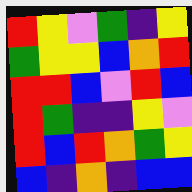[["red", "yellow", "violet", "green", "indigo", "yellow"], ["green", "yellow", "yellow", "blue", "orange", "red"], ["red", "red", "blue", "violet", "red", "blue"], ["red", "green", "indigo", "indigo", "yellow", "violet"], ["red", "blue", "red", "orange", "green", "yellow"], ["blue", "indigo", "orange", "indigo", "blue", "blue"]]